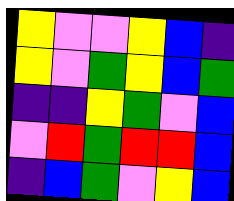[["yellow", "violet", "violet", "yellow", "blue", "indigo"], ["yellow", "violet", "green", "yellow", "blue", "green"], ["indigo", "indigo", "yellow", "green", "violet", "blue"], ["violet", "red", "green", "red", "red", "blue"], ["indigo", "blue", "green", "violet", "yellow", "blue"]]